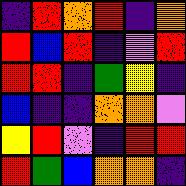[["indigo", "red", "orange", "red", "indigo", "orange"], ["red", "blue", "red", "indigo", "violet", "red"], ["red", "red", "indigo", "green", "yellow", "indigo"], ["blue", "indigo", "indigo", "orange", "orange", "violet"], ["yellow", "red", "violet", "indigo", "red", "red"], ["red", "green", "blue", "orange", "orange", "indigo"]]